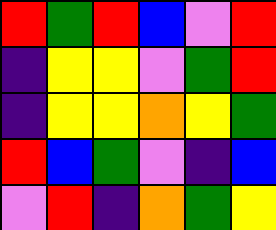[["red", "green", "red", "blue", "violet", "red"], ["indigo", "yellow", "yellow", "violet", "green", "red"], ["indigo", "yellow", "yellow", "orange", "yellow", "green"], ["red", "blue", "green", "violet", "indigo", "blue"], ["violet", "red", "indigo", "orange", "green", "yellow"]]